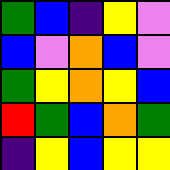[["green", "blue", "indigo", "yellow", "violet"], ["blue", "violet", "orange", "blue", "violet"], ["green", "yellow", "orange", "yellow", "blue"], ["red", "green", "blue", "orange", "green"], ["indigo", "yellow", "blue", "yellow", "yellow"]]